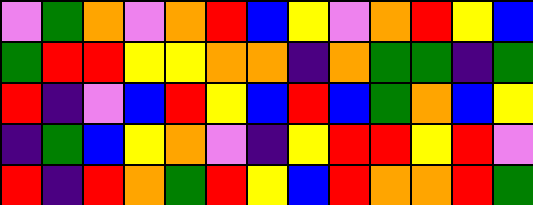[["violet", "green", "orange", "violet", "orange", "red", "blue", "yellow", "violet", "orange", "red", "yellow", "blue"], ["green", "red", "red", "yellow", "yellow", "orange", "orange", "indigo", "orange", "green", "green", "indigo", "green"], ["red", "indigo", "violet", "blue", "red", "yellow", "blue", "red", "blue", "green", "orange", "blue", "yellow"], ["indigo", "green", "blue", "yellow", "orange", "violet", "indigo", "yellow", "red", "red", "yellow", "red", "violet"], ["red", "indigo", "red", "orange", "green", "red", "yellow", "blue", "red", "orange", "orange", "red", "green"]]